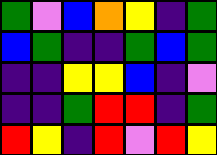[["green", "violet", "blue", "orange", "yellow", "indigo", "green"], ["blue", "green", "indigo", "indigo", "green", "blue", "green"], ["indigo", "indigo", "yellow", "yellow", "blue", "indigo", "violet"], ["indigo", "indigo", "green", "red", "red", "indigo", "green"], ["red", "yellow", "indigo", "red", "violet", "red", "yellow"]]